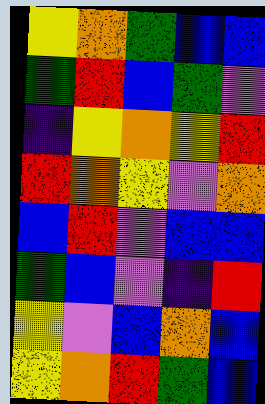[["yellow", "orange", "green", "blue", "blue"], ["green", "red", "blue", "green", "violet"], ["indigo", "yellow", "orange", "yellow", "red"], ["red", "orange", "yellow", "violet", "orange"], ["blue", "red", "violet", "blue", "blue"], ["green", "blue", "violet", "indigo", "red"], ["yellow", "violet", "blue", "orange", "blue"], ["yellow", "orange", "red", "green", "blue"]]